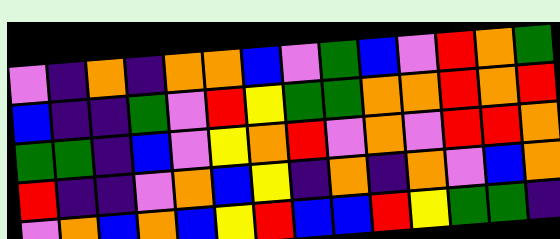[["violet", "indigo", "orange", "indigo", "orange", "orange", "blue", "violet", "green", "blue", "violet", "red", "orange", "green"], ["blue", "indigo", "indigo", "green", "violet", "red", "yellow", "green", "green", "orange", "orange", "red", "orange", "red"], ["green", "green", "indigo", "blue", "violet", "yellow", "orange", "red", "violet", "orange", "violet", "red", "red", "orange"], ["red", "indigo", "indigo", "violet", "orange", "blue", "yellow", "indigo", "orange", "indigo", "orange", "violet", "blue", "orange"], ["violet", "orange", "blue", "orange", "blue", "yellow", "red", "blue", "blue", "red", "yellow", "green", "green", "indigo"]]